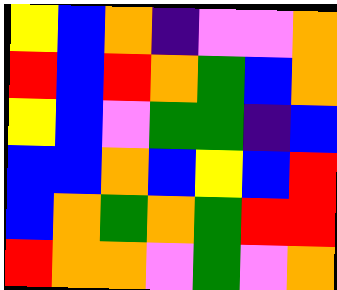[["yellow", "blue", "orange", "indigo", "violet", "violet", "orange"], ["red", "blue", "red", "orange", "green", "blue", "orange"], ["yellow", "blue", "violet", "green", "green", "indigo", "blue"], ["blue", "blue", "orange", "blue", "yellow", "blue", "red"], ["blue", "orange", "green", "orange", "green", "red", "red"], ["red", "orange", "orange", "violet", "green", "violet", "orange"]]